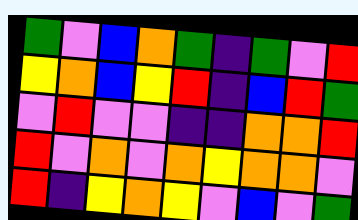[["green", "violet", "blue", "orange", "green", "indigo", "green", "violet", "red"], ["yellow", "orange", "blue", "yellow", "red", "indigo", "blue", "red", "green"], ["violet", "red", "violet", "violet", "indigo", "indigo", "orange", "orange", "red"], ["red", "violet", "orange", "violet", "orange", "yellow", "orange", "orange", "violet"], ["red", "indigo", "yellow", "orange", "yellow", "violet", "blue", "violet", "green"]]